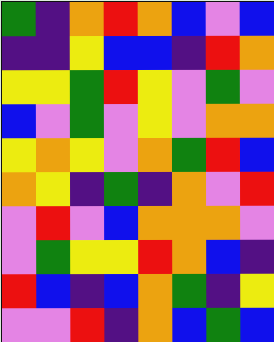[["green", "indigo", "orange", "red", "orange", "blue", "violet", "blue"], ["indigo", "indigo", "yellow", "blue", "blue", "indigo", "red", "orange"], ["yellow", "yellow", "green", "red", "yellow", "violet", "green", "violet"], ["blue", "violet", "green", "violet", "yellow", "violet", "orange", "orange"], ["yellow", "orange", "yellow", "violet", "orange", "green", "red", "blue"], ["orange", "yellow", "indigo", "green", "indigo", "orange", "violet", "red"], ["violet", "red", "violet", "blue", "orange", "orange", "orange", "violet"], ["violet", "green", "yellow", "yellow", "red", "orange", "blue", "indigo"], ["red", "blue", "indigo", "blue", "orange", "green", "indigo", "yellow"], ["violet", "violet", "red", "indigo", "orange", "blue", "green", "blue"]]